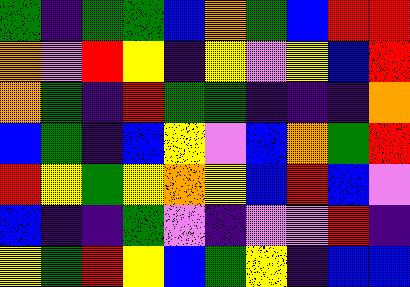[["green", "indigo", "green", "green", "blue", "orange", "green", "blue", "red", "red"], ["orange", "violet", "red", "yellow", "indigo", "yellow", "violet", "yellow", "blue", "red"], ["orange", "green", "indigo", "red", "green", "green", "indigo", "indigo", "indigo", "orange"], ["blue", "green", "indigo", "blue", "yellow", "violet", "blue", "orange", "green", "red"], ["red", "yellow", "green", "yellow", "orange", "yellow", "blue", "red", "blue", "violet"], ["blue", "indigo", "indigo", "green", "violet", "indigo", "violet", "violet", "red", "indigo"], ["yellow", "green", "red", "yellow", "blue", "green", "yellow", "indigo", "blue", "blue"]]